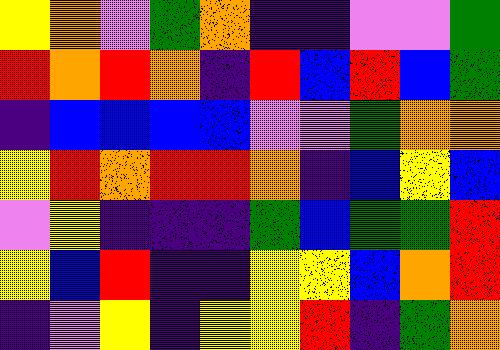[["yellow", "orange", "violet", "green", "orange", "indigo", "indigo", "violet", "violet", "green"], ["red", "orange", "red", "orange", "indigo", "red", "blue", "red", "blue", "green"], ["indigo", "blue", "blue", "blue", "blue", "violet", "violet", "green", "orange", "orange"], ["yellow", "red", "orange", "red", "red", "orange", "indigo", "blue", "yellow", "blue"], ["violet", "yellow", "indigo", "indigo", "indigo", "green", "blue", "green", "green", "red"], ["yellow", "blue", "red", "indigo", "indigo", "yellow", "yellow", "blue", "orange", "red"], ["indigo", "violet", "yellow", "indigo", "yellow", "yellow", "red", "indigo", "green", "orange"]]